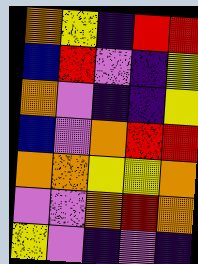[["orange", "yellow", "indigo", "red", "red"], ["blue", "red", "violet", "indigo", "yellow"], ["orange", "violet", "indigo", "indigo", "yellow"], ["blue", "violet", "orange", "red", "red"], ["orange", "orange", "yellow", "yellow", "orange"], ["violet", "violet", "orange", "red", "orange"], ["yellow", "violet", "indigo", "violet", "indigo"]]